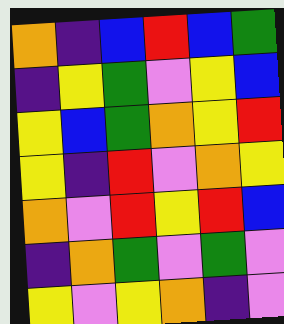[["orange", "indigo", "blue", "red", "blue", "green"], ["indigo", "yellow", "green", "violet", "yellow", "blue"], ["yellow", "blue", "green", "orange", "yellow", "red"], ["yellow", "indigo", "red", "violet", "orange", "yellow"], ["orange", "violet", "red", "yellow", "red", "blue"], ["indigo", "orange", "green", "violet", "green", "violet"], ["yellow", "violet", "yellow", "orange", "indigo", "violet"]]